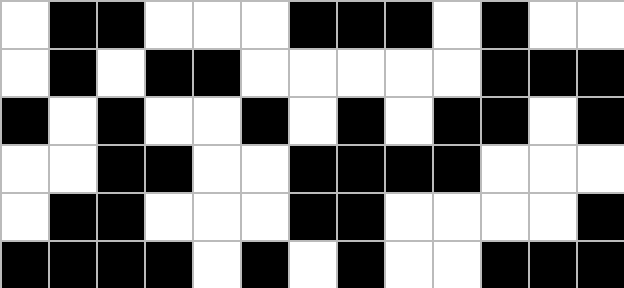[["white", "black", "black", "white", "white", "white", "black", "black", "black", "white", "black", "white", "white"], ["white", "black", "white", "black", "black", "white", "white", "white", "white", "white", "black", "black", "black"], ["black", "white", "black", "white", "white", "black", "white", "black", "white", "black", "black", "white", "black"], ["white", "white", "black", "black", "white", "white", "black", "black", "black", "black", "white", "white", "white"], ["white", "black", "black", "white", "white", "white", "black", "black", "white", "white", "white", "white", "black"], ["black", "black", "black", "black", "white", "black", "white", "black", "white", "white", "black", "black", "black"]]